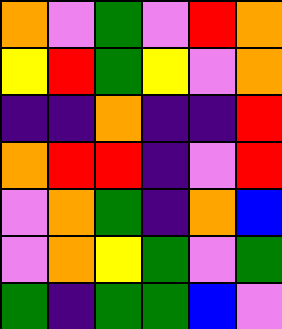[["orange", "violet", "green", "violet", "red", "orange"], ["yellow", "red", "green", "yellow", "violet", "orange"], ["indigo", "indigo", "orange", "indigo", "indigo", "red"], ["orange", "red", "red", "indigo", "violet", "red"], ["violet", "orange", "green", "indigo", "orange", "blue"], ["violet", "orange", "yellow", "green", "violet", "green"], ["green", "indigo", "green", "green", "blue", "violet"]]